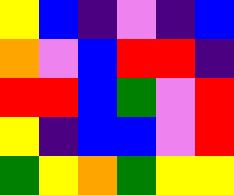[["yellow", "blue", "indigo", "violet", "indigo", "blue"], ["orange", "violet", "blue", "red", "red", "indigo"], ["red", "red", "blue", "green", "violet", "red"], ["yellow", "indigo", "blue", "blue", "violet", "red"], ["green", "yellow", "orange", "green", "yellow", "yellow"]]